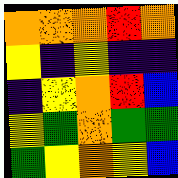[["orange", "orange", "orange", "red", "orange"], ["yellow", "indigo", "yellow", "indigo", "indigo"], ["indigo", "yellow", "orange", "red", "blue"], ["yellow", "green", "orange", "green", "green"], ["green", "yellow", "orange", "yellow", "blue"]]